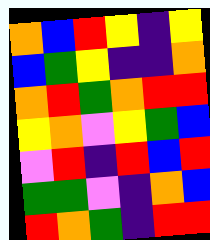[["orange", "blue", "red", "yellow", "indigo", "yellow"], ["blue", "green", "yellow", "indigo", "indigo", "orange"], ["orange", "red", "green", "orange", "red", "red"], ["yellow", "orange", "violet", "yellow", "green", "blue"], ["violet", "red", "indigo", "red", "blue", "red"], ["green", "green", "violet", "indigo", "orange", "blue"], ["red", "orange", "green", "indigo", "red", "red"]]